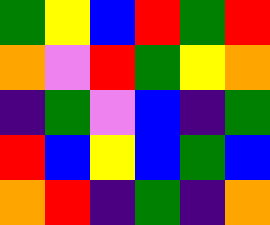[["green", "yellow", "blue", "red", "green", "red"], ["orange", "violet", "red", "green", "yellow", "orange"], ["indigo", "green", "violet", "blue", "indigo", "green"], ["red", "blue", "yellow", "blue", "green", "blue"], ["orange", "red", "indigo", "green", "indigo", "orange"]]